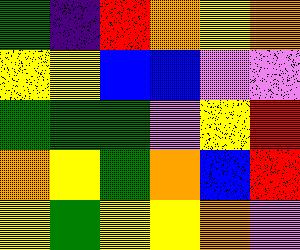[["green", "indigo", "red", "orange", "yellow", "orange"], ["yellow", "yellow", "blue", "blue", "violet", "violet"], ["green", "green", "green", "violet", "yellow", "red"], ["orange", "yellow", "green", "orange", "blue", "red"], ["yellow", "green", "yellow", "yellow", "orange", "violet"]]